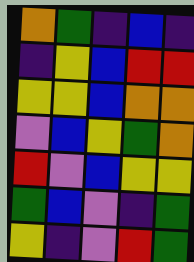[["orange", "green", "indigo", "blue", "indigo"], ["indigo", "yellow", "blue", "red", "red"], ["yellow", "yellow", "blue", "orange", "orange"], ["violet", "blue", "yellow", "green", "orange"], ["red", "violet", "blue", "yellow", "yellow"], ["green", "blue", "violet", "indigo", "green"], ["yellow", "indigo", "violet", "red", "green"]]